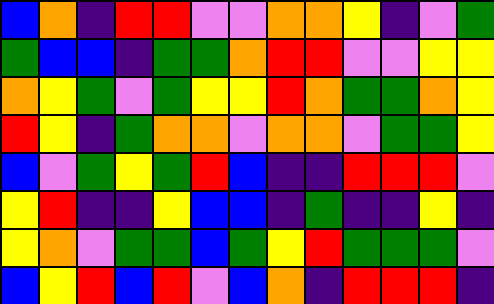[["blue", "orange", "indigo", "red", "red", "violet", "violet", "orange", "orange", "yellow", "indigo", "violet", "green"], ["green", "blue", "blue", "indigo", "green", "green", "orange", "red", "red", "violet", "violet", "yellow", "yellow"], ["orange", "yellow", "green", "violet", "green", "yellow", "yellow", "red", "orange", "green", "green", "orange", "yellow"], ["red", "yellow", "indigo", "green", "orange", "orange", "violet", "orange", "orange", "violet", "green", "green", "yellow"], ["blue", "violet", "green", "yellow", "green", "red", "blue", "indigo", "indigo", "red", "red", "red", "violet"], ["yellow", "red", "indigo", "indigo", "yellow", "blue", "blue", "indigo", "green", "indigo", "indigo", "yellow", "indigo"], ["yellow", "orange", "violet", "green", "green", "blue", "green", "yellow", "red", "green", "green", "green", "violet"], ["blue", "yellow", "red", "blue", "red", "violet", "blue", "orange", "indigo", "red", "red", "red", "indigo"]]